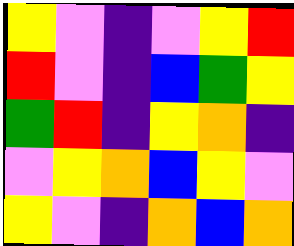[["yellow", "violet", "indigo", "violet", "yellow", "red"], ["red", "violet", "indigo", "blue", "green", "yellow"], ["green", "red", "indigo", "yellow", "orange", "indigo"], ["violet", "yellow", "orange", "blue", "yellow", "violet"], ["yellow", "violet", "indigo", "orange", "blue", "orange"]]